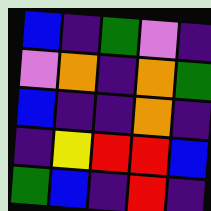[["blue", "indigo", "green", "violet", "indigo"], ["violet", "orange", "indigo", "orange", "green"], ["blue", "indigo", "indigo", "orange", "indigo"], ["indigo", "yellow", "red", "red", "blue"], ["green", "blue", "indigo", "red", "indigo"]]